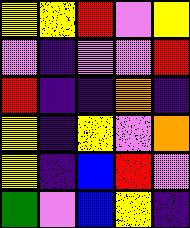[["yellow", "yellow", "red", "violet", "yellow"], ["violet", "indigo", "violet", "violet", "red"], ["red", "indigo", "indigo", "orange", "indigo"], ["yellow", "indigo", "yellow", "violet", "orange"], ["yellow", "indigo", "blue", "red", "violet"], ["green", "violet", "blue", "yellow", "indigo"]]